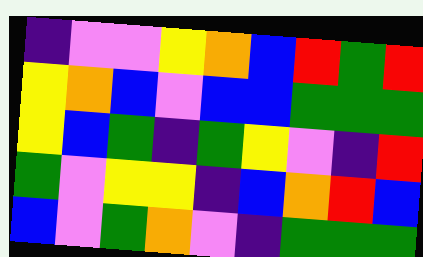[["indigo", "violet", "violet", "yellow", "orange", "blue", "red", "green", "red"], ["yellow", "orange", "blue", "violet", "blue", "blue", "green", "green", "green"], ["yellow", "blue", "green", "indigo", "green", "yellow", "violet", "indigo", "red"], ["green", "violet", "yellow", "yellow", "indigo", "blue", "orange", "red", "blue"], ["blue", "violet", "green", "orange", "violet", "indigo", "green", "green", "green"]]